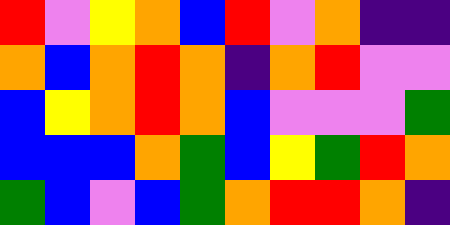[["red", "violet", "yellow", "orange", "blue", "red", "violet", "orange", "indigo", "indigo"], ["orange", "blue", "orange", "red", "orange", "indigo", "orange", "red", "violet", "violet"], ["blue", "yellow", "orange", "red", "orange", "blue", "violet", "violet", "violet", "green"], ["blue", "blue", "blue", "orange", "green", "blue", "yellow", "green", "red", "orange"], ["green", "blue", "violet", "blue", "green", "orange", "red", "red", "orange", "indigo"]]